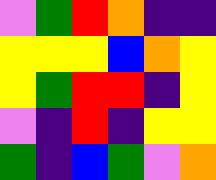[["violet", "green", "red", "orange", "indigo", "indigo"], ["yellow", "yellow", "yellow", "blue", "orange", "yellow"], ["yellow", "green", "red", "red", "indigo", "yellow"], ["violet", "indigo", "red", "indigo", "yellow", "yellow"], ["green", "indigo", "blue", "green", "violet", "orange"]]